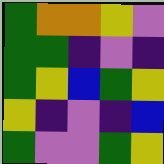[["green", "orange", "orange", "yellow", "violet"], ["green", "green", "indigo", "violet", "indigo"], ["green", "yellow", "blue", "green", "yellow"], ["yellow", "indigo", "violet", "indigo", "blue"], ["green", "violet", "violet", "green", "yellow"]]